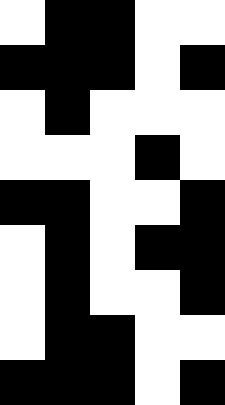[["white", "black", "black", "white", "white"], ["black", "black", "black", "white", "black"], ["white", "black", "white", "white", "white"], ["white", "white", "white", "black", "white"], ["black", "black", "white", "white", "black"], ["white", "black", "white", "black", "black"], ["white", "black", "white", "white", "black"], ["white", "black", "black", "white", "white"], ["black", "black", "black", "white", "black"]]